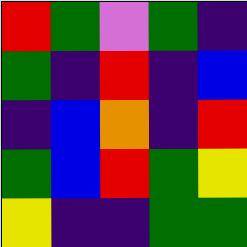[["red", "green", "violet", "green", "indigo"], ["green", "indigo", "red", "indigo", "blue"], ["indigo", "blue", "orange", "indigo", "red"], ["green", "blue", "red", "green", "yellow"], ["yellow", "indigo", "indigo", "green", "green"]]